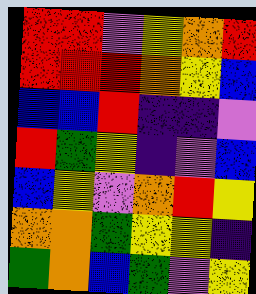[["red", "red", "violet", "yellow", "orange", "red"], ["red", "red", "red", "orange", "yellow", "blue"], ["blue", "blue", "red", "indigo", "indigo", "violet"], ["red", "green", "yellow", "indigo", "violet", "blue"], ["blue", "yellow", "violet", "orange", "red", "yellow"], ["orange", "orange", "green", "yellow", "yellow", "indigo"], ["green", "orange", "blue", "green", "violet", "yellow"]]